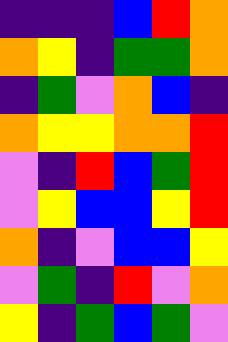[["indigo", "indigo", "indigo", "blue", "red", "orange"], ["orange", "yellow", "indigo", "green", "green", "orange"], ["indigo", "green", "violet", "orange", "blue", "indigo"], ["orange", "yellow", "yellow", "orange", "orange", "red"], ["violet", "indigo", "red", "blue", "green", "red"], ["violet", "yellow", "blue", "blue", "yellow", "red"], ["orange", "indigo", "violet", "blue", "blue", "yellow"], ["violet", "green", "indigo", "red", "violet", "orange"], ["yellow", "indigo", "green", "blue", "green", "violet"]]